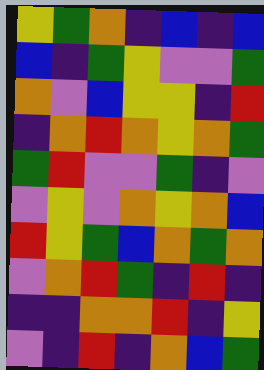[["yellow", "green", "orange", "indigo", "blue", "indigo", "blue"], ["blue", "indigo", "green", "yellow", "violet", "violet", "green"], ["orange", "violet", "blue", "yellow", "yellow", "indigo", "red"], ["indigo", "orange", "red", "orange", "yellow", "orange", "green"], ["green", "red", "violet", "violet", "green", "indigo", "violet"], ["violet", "yellow", "violet", "orange", "yellow", "orange", "blue"], ["red", "yellow", "green", "blue", "orange", "green", "orange"], ["violet", "orange", "red", "green", "indigo", "red", "indigo"], ["indigo", "indigo", "orange", "orange", "red", "indigo", "yellow"], ["violet", "indigo", "red", "indigo", "orange", "blue", "green"]]